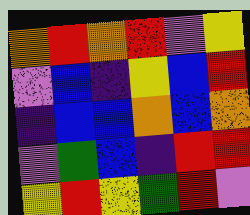[["orange", "red", "orange", "red", "violet", "yellow"], ["violet", "blue", "indigo", "yellow", "blue", "red"], ["indigo", "blue", "blue", "orange", "blue", "orange"], ["violet", "green", "blue", "indigo", "red", "red"], ["yellow", "red", "yellow", "green", "red", "violet"]]